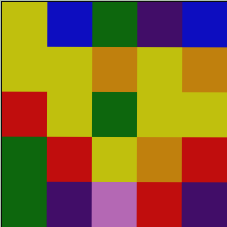[["yellow", "blue", "green", "indigo", "blue"], ["yellow", "yellow", "orange", "yellow", "orange"], ["red", "yellow", "green", "yellow", "yellow"], ["green", "red", "yellow", "orange", "red"], ["green", "indigo", "violet", "red", "indigo"]]